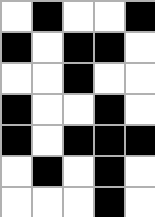[["white", "black", "white", "white", "black"], ["black", "white", "black", "black", "white"], ["white", "white", "black", "white", "white"], ["black", "white", "white", "black", "white"], ["black", "white", "black", "black", "black"], ["white", "black", "white", "black", "white"], ["white", "white", "white", "black", "white"]]